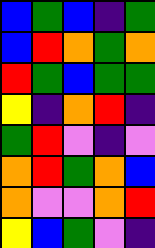[["blue", "green", "blue", "indigo", "green"], ["blue", "red", "orange", "green", "orange"], ["red", "green", "blue", "green", "green"], ["yellow", "indigo", "orange", "red", "indigo"], ["green", "red", "violet", "indigo", "violet"], ["orange", "red", "green", "orange", "blue"], ["orange", "violet", "violet", "orange", "red"], ["yellow", "blue", "green", "violet", "indigo"]]